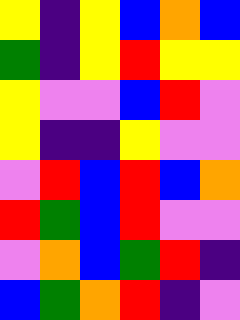[["yellow", "indigo", "yellow", "blue", "orange", "blue"], ["green", "indigo", "yellow", "red", "yellow", "yellow"], ["yellow", "violet", "violet", "blue", "red", "violet"], ["yellow", "indigo", "indigo", "yellow", "violet", "violet"], ["violet", "red", "blue", "red", "blue", "orange"], ["red", "green", "blue", "red", "violet", "violet"], ["violet", "orange", "blue", "green", "red", "indigo"], ["blue", "green", "orange", "red", "indigo", "violet"]]